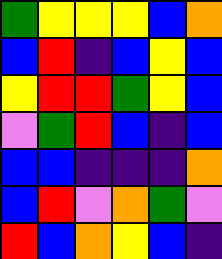[["green", "yellow", "yellow", "yellow", "blue", "orange"], ["blue", "red", "indigo", "blue", "yellow", "blue"], ["yellow", "red", "red", "green", "yellow", "blue"], ["violet", "green", "red", "blue", "indigo", "blue"], ["blue", "blue", "indigo", "indigo", "indigo", "orange"], ["blue", "red", "violet", "orange", "green", "violet"], ["red", "blue", "orange", "yellow", "blue", "indigo"]]